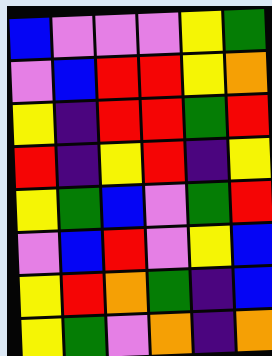[["blue", "violet", "violet", "violet", "yellow", "green"], ["violet", "blue", "red", "red", "yellow", "orange"], ["yellow", "indigo", "red", "red", "green", "red"], ["red", "indigo", "yellow", "red", "indigo", "yellow"], ["yellow", "green", "blue", "violet", "green", "red"], ["violet", "blue", "red", "violet", "yellow", "blue"], ["yellow", "red", "orange", "green", "indigo", "blue"], ["yellow", "green", "violet", "orange", "indigo", "orange"]]